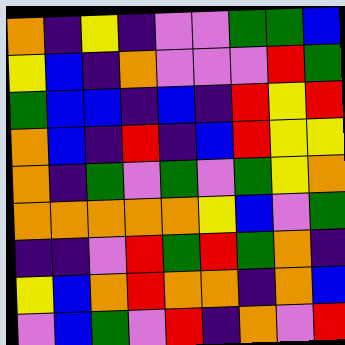[["orange", "indigo", "yellow", "indigo", "violet", "violet", "green", "green", "blue"], ["yellow", "blue", "indigo", "orange", "violet", "violet", "violet", "red", "green"], ["green", "blue", "blue", "indigo", "blue", "indigo", "red", "yellow", "red"], ["orange", "blue", "indigo", "red", "indigo", "blue", "red", "yellow", "yellow"], ["orange", "indigo", "green", "violet", "green", "violet", "green", "yellow", "orange"], ["orange", "orange", "orange", "orange", "orange", "yellow", "blue", "violet", "green"], ["indigo", "indigo", "violet", "red", "green", "red", "green", "orange", "indigo"], ["yellow", "blue", "orange", "red", "orange", "orange", "indigo", "orange", "blue"], ["violet", "blue", "green", "violet", "red", "indigo", "orange", "violet", "red"]]